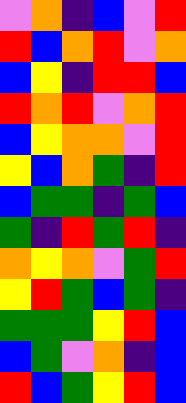[["violet", "orange", "indigo", "blue", "violet", "red"], ["red", "blue", "orange", "red", "violet", "orange"], ["blue", "yellow", "indigo", "red", "red", "blue"], ["red", "orange", "red", "violet", "orange", "red"], ["blue", "yellow", "orange", "orange", "violet", "red"], ["yellow", "blue", "orange", "green", "indigo", "red"], ["blue", "green", "green", "indigo", "green", "blue"], ["green", "indigo", "red", "green", "red", "indigo"], ["orange", "yellow", "orange", "violet", "green", "red"], ["yellow", "red", "green", "blue", "green", "indigo"], ["green", "green", "green", "yellow", "red", "blue"], ["blue", "green", "violet", "orange", "indigo", "blue"], ["red", "blue", "green", "yellow", "red", "blue"]]